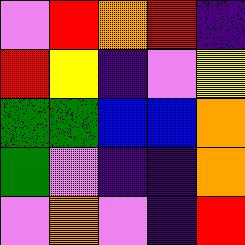[["violet", "red", "orange", "red", "indigo"], ["red", "yellow", "indigo", "violet", "yellow"], ["green", "green", "blue", "blue", "orange"], ["green", "violet", "indigo", "indigo", "orange"], ["violet", "orange", "violet", "indigo", "red"]]